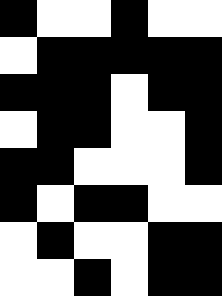[["black", "white", "white", "black", "white", "white"], ["white", "black", "black", "black", "black", "black"], ["black", "black", "black", "white", "black", "black"], ["white", "black", "black", "white", "white", "black"], ["black", "black", "white", "white", "white", "black"], ["black", "white", "black", "black", "white", "white"], ["white", "black", "white", "white", "black", "black"], ["white", "white", "black", "white", "black", "black"]]